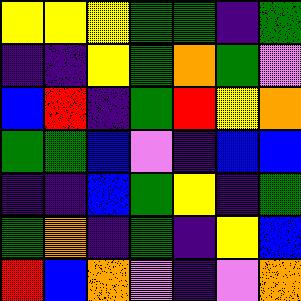[["yellow", "yellow", "yellow", "green", "green", "indigo", "green"], ["indigo", "indigo", "yellow", "green", "orange", "green", "violet"], ["blue", "red", "indigo", "green", "red", "yellow", "orange"], ["green", "green", "blue", "violet", "indigo", "blue", "blue"], ["indigo", "indigo", "blue", "green", "yellow", "indigo", "green"], ["green", "orange", "indigo", "green", "indigo", "yellow", "blue"], ["red", "blue", "orange", "violet", "indigo", "violet", "orange"]]